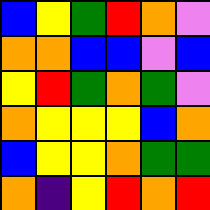[["blue", "yellow", "green", "red", "orange", "violet"], ["orange", "orange", "blue", "blue", "violet", "blue"], ["yellow", "red", "green", "orange", "green", "violet"], ["orange", "yellow", "yellow", "yellow", "blue", "orange"], ["blue", "yellow", "yellow", "orange", "green", "green"], ["orange", "indigo", "yellow", "red", "orange", "red"]]